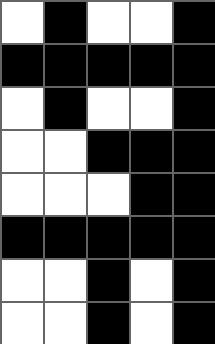[["white", "black", "white", "white", "black"], ["black", "black", "black", "black", "black"], ["white", "black", "white", "white", "black"], ["white", "white", "black", "black", "black"], ["white", "white", "white", "black", "black"], ["black", "black", "black", "black", "black"], ["white", "white", "black", "white", "black"], ["white", "white", "black", "white", "black"]]